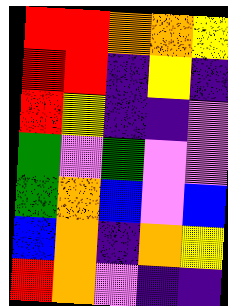[["red", "red", "orange", "orange", "yellow"], ["red", "red", "indigo", "yellow", "indigo"], ["red", "yellow", "indigo", "indigo", "violet"], ["green", "violet", "green", "violet", "violet"], ["green", "orange", "blue", "violet", "blue"], ["blue", "orange", "indigo", "orange", "yellow"], ["red", "orange", "violet", "indigo", "indigo"]]